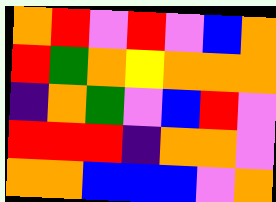[["orange", "red", "violet", "red", "violet", "blue", "orange"], ["red", "green", "orange", "yellow", "orange", "orange", "orange"], ["indigo", "orange", "green", "violet", "blue", "red", "violet"], ["red", "red", "red", "indigo", "orange", "orange", "violet"], ["orange", "orange", "blue", "blue", "blue", "violet", "orange"]]